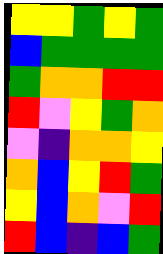[["yellow", "yellow", "green", "yellow", "green"], ["blue", "green", "green", "green", "green"], ["green", "orange", "orange", "red", "red"], ["red", "violet", "yellow", "green", "orange"], ["violet", "indigo", "orange", "orange", "yellow"], ["orange", "blue", "yellow", "red", "green"], ["yellow", "blue", "orange", "violet", "red"], ["red", "blue", "indigo", "blue", "green"]]